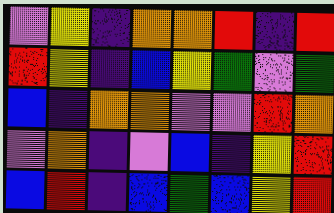[["violet", "yellow", "indigo", "orange", "orange", "red", "indigo", "red"], ["red", "yellow", "indigo", "blue", "yellow", "green", "violet", "green"], ["blue", "indigo", "orange", "orange", "violet", "violet", "red", "orange"], ["violet", "orange", "indigo", "violet", "blue", "indigo", "yellow", "red"], ["blue", "red", "indigo", "blue", "green", "blue", "yellow", "red"]]